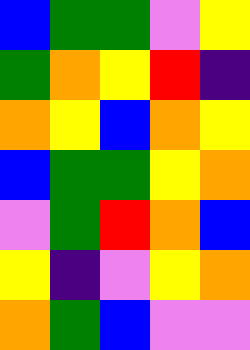[["blue", "green", "green", "violet", "yellow"], ["green", "orange", "yellow", "red", "indigo"], ["orange", "yellow", "blue", "orange", "yellow"], ["blue", "green", "green", "yellow", "orange"], ["violet", "green", "red", "orange", "blue"], ["yellow", "indigo", "violet", "yellow", "orange"], ["orange", "green", "blue", "violet", "violet"]]